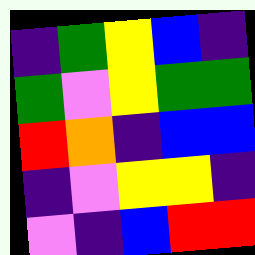[["indigo", "green", "yellow", "blue", "indigo"], ["green", "violet", "yellow", "green", "green"], ["red", "orange", "indigo", "blue", "blue"], ["indigo", "violet", "yellow", "yellow", "indigo"], ["violet", "indigo", "blue", "red", "red"]]